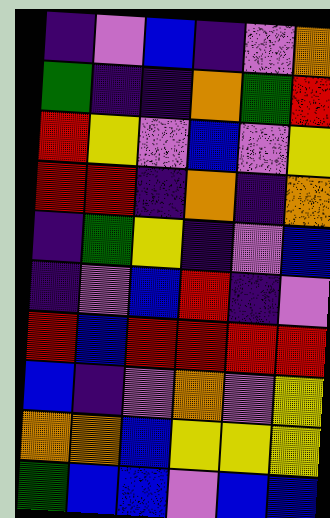[["indigo", "violet", "blue", "indigo", "violet", "orange"], ["green", "indigo", "indigo", "orange", "green", "red"], ["red", "yellow", "violet", "blue", "violet", "yellow"], ["red", "red", "indigo", "orange", "indigo", "orange"], ["indigo", "green", "yellow", "indigo", "violet", "blue"], ["indigo", "violet", "blue", "red", "indigo", "violet"], ["red", "blue", "red", "red", "red", "red"], ["blue", "indigo", "violet", "orange", "violet", "yellow"], ["orange", "orange", "blue", "yellow", "yellow", "yellow"], ["green", "blue", "blue", "violet", "blue", "blue"]]